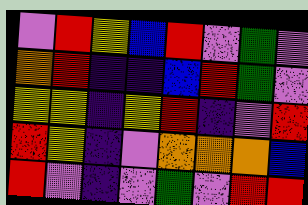[["violet", "red", "yellow", "blue", "red", "violet", "green", "violet"], ["orange", "red", "indigo", "indigo", "blue", "red", "green", "violet"], ["yellow", "yellow", "indigo", "yellow", "red", "indigo", "violet", "red"], ["red", "yellow", "indigo", "violet", "orange", "orange", "orange", "blue"], ["red", "violet", "indigo", "violet", "green", "violet", "red", "red"]]